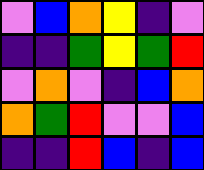[["violet", "blue", "orange", "yellow", "indigo", "violet"], ["indigo", "indigo", "green", "yellow", "green", "red"], ["violet", "orange", "violet", "indigo", "blue", "orange"], ["orange", "green", "red", "violet", "violet", "blue"], ["indigo", "indigo", "red", "blue", "indigo", "blue"]]